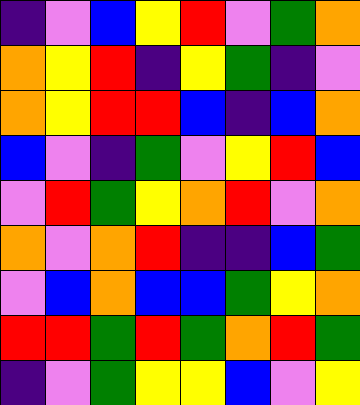[["indigo", "violet", "blue", "yellow", "red", "violet", "green", "orange"], ["orange", "yellow", "red", "indigo", "yellow", "green", "indigo", "violet"], ["orange", "yellow", "red", "red", "blue", "indigo", "blue", "orange"], ["blue", "violet", "indigo", "green", "violet", "yellow", "red", "blue"], ["violet", "red", "green", "yellow", "orange", "red", "violet", "orange"], ["orange", "violet", "orange", "red", "indigo", "indigo", "blue", "green"], ["violet", "blue", "orange", "blue", "blue", "green", "yellow", "orange"], ["red", "red", "green", "red", "green", "orange", "red", "green"], ["indigo", "violet", "green", "yellow", "yellow", "blue", "violet", "yellow"]]